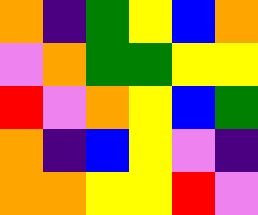[["orange", "indigo", "green", "yellow", "blue", "orange"], ["violet", "orange", "green", "green", "yellow", "yellow"], ["red", "violet", "orange", "yellow", "blue", "green"], ["orange", "indigo", "blue", "yellow", "violet", "indigo"], ["orange", "orange", "yellow", "yellow", "red", "violet"]]